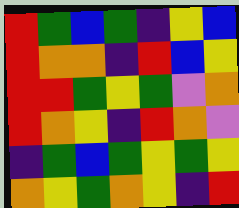[["red", "green", "blue", "green", "indigo", "yellow", "blue"], ["red", "orange", "orange", "indigo", "red", "blue", "yellow"], ["red", "red", "green", "yellow", "green", "violet", "orange"], ["red", "orange", "yellow", "indigo", "red", "orange", "violet"], ["indigo", "green", "blue", "green", "yellow", "green", "yellow"], ["orange", "yellow", "green", "orange", "yellow", "indigo", "red"]]